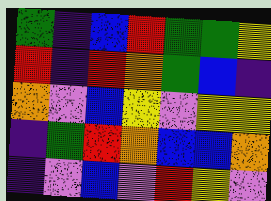[["green", "indigo", "blue", "red", "green", "green", "yellow"], ["red", "indigo", "red", "orange", "green", "blue", "indigo"], ["orange", "violet", "blue", "yellow", "violet", "yellow", "yellow"], ["indigo", "green", "red", "orange", "blue", "blue", "orange"], ["indigo", "violet", "blue", "violet", "red", "yellow", "violet"]]